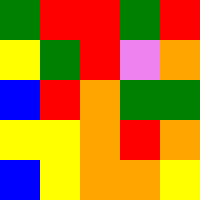[["green", "red", "red", "green", "red"], ["yellow", "green", "red", "violet", "orange"], ["blue", "red", "orange", "green", "green"], ["yellow", "yellow", "orange", "red", "orange"], ["blue", "yellow", "orange", "orange", "yellow"]]